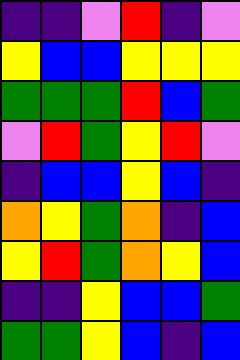[["indigo", "indigo", "violet", "red", "indigo", "violet"], ["yellow", "blue", "blue", "yellow", "yellow", "yellow"], ["green", "green", "green", "red", "blue", "green"], ["violet", "red", "green", "yellow", "red", "violet"], ["indigo", "blue", "blue", "yellow", "blue", "indigo"], ["orange", "yellow", "green", "orange", "indigo", "blue"], ["yellow", "red", "green", "orange", "yellow", "blue"], ["indigo", "indigo", "yellow", "blue", "blue", "green"], ["green", "green", "yellow", "blue", "indigo", "blue"]]